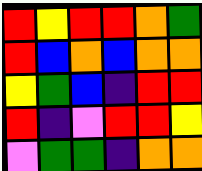[["red", "yellow", "red", "red", "orange", "green"], ["red", "blue", "orange", "blue", "orange", "orange"], ["yellow", "green", "blue", "indigo", "red", "red"], ["red", "indigo", "violet", "red", "red", "yellow"], ["violet", "green", "green", "indigo", "orange", "orange"]]